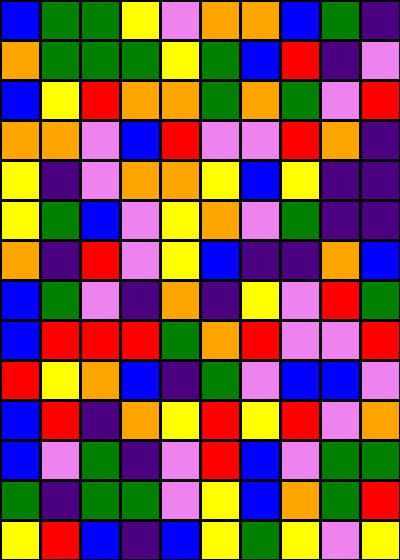[["blue", "green", "green", "yellow", "violet", "orange", "orange", "blue", "green", "indigo"], ["orange", "green", "green", "green", "yellow", "green", "blue", "red", "indigo", "violet"], ["blue", "yellow", "red", "orange", "orange", "green", "orange", "green", "violet", "red"], ["orange", "orange", "violet", "blue", "red", "violet", "violet", "red", "orange", "indigo"], ["yellow", "indigo", "violet", "orange", "orange", "yellow", "blue", "yellow", "indigo", "indigo"], ["yellow", "green", "blue", "violet", "yellow", "orange", "violet", "green", "indigo", "indigo"], ["orange", "indigo", "red", "violet", "yellow", "blue", "indigo", "indigo", "orange", "blue"], ["blue", "green", "violet", "indigo", "orange", "indigo", "yellow", "violet", "red", "green"], ["blue", "red", "red", "red", "green", "orange", "red", "violet", "violet", "red"], ["red", "yellow", "orange", "blue", "indigo", "green", "violet", "blue", "blue", "violet"], ["blue", "red", "indigo", "orange", "yellow", "red", "yellow", "red", "violet", "orange"], ["blue", "violet", "green", "indigo", "violet", "red", "blue", "violet", "green", "green"], ["green", "indigo", "green", "green", "violet", "yellow", "blue", "orange", "green", "red"], ["yellow", "red", "blue", "indigo", "blue", "yellow", "green", "yellow", "violet", "yellow"]]